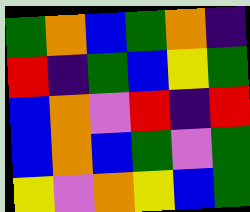[["green", "orange", "blue", "green", "orange", "indigo"], ["red", "indigo", "green", "blue", "yellow", "green"], ["blue", "orange", "violet", "red", "indigo", "red"], ["blue", "orange", "blue", "green", "violet", "green"], ["yellow", "violet", "orange", "yellow", "blue", "green"]]